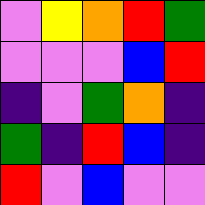[["violet", "yellow", "orange", "red", "green"], ["violet", "violet", "violet", "blue", "red"], ["indigo", "violet", "green", "orange", "indigo"], ["green", "indigo", "red", "blue", "indigo"], ["red", "violet", "blue", "violet", "violet"]]